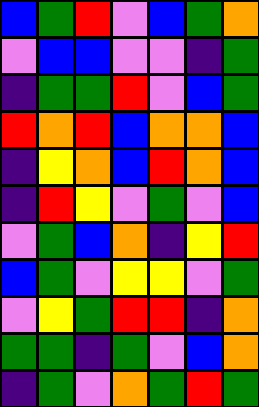[["blue", "green", "red", "violet", "blue", "green", "orange"], ["violet", "blue", "blue", "violet", "violet", "indigo", "green"], ["indigo", "green", "green", "red", "violet", "blue", "green"], ["red", "orange", "red", "blue", "orange", "orange", "blue"], ["indigo", "yellow", "orange", "blue", "red", "orange", "blue"], ["indigo", "red", "yellow", "violet", "green", "violet", "blue"], ["violet", "green", "blue", "orange", "indigo", "yellow", "red"], ["blue", "green", "violet", "yellow", "yellow", "violet", "green"], ["violet", "yellow", "green", "red", "red", "indigo", "orange"], ["green", "green", "indigo", "green", "violet", "blue", "orange"], ["indigo", "green", "violet", "orange", "green", "red", "green"]]